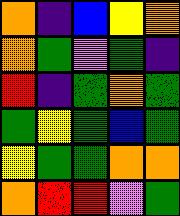[["orange", "indigo", "blue", "yellow", "orange"], ["orange", "green", "violet", "green", "indigo"], ["red", "indigo", "green", "orange", "green"], ["green", "yellow", "green", "blue", "green"], ["yellow", "green", "green", "orange", "orange"], ["orange", "red", "red", "violet", "green"]]